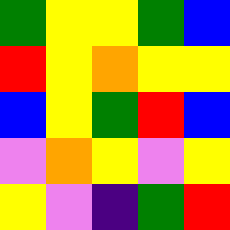[["green", "yellow", "yellow", "green", "blue"], ["red", "yellow", "orange", "yellow", "yellow"], ["blue", "yellow", "green", "red", "blue"], ["violet", "orange", "yellow", "violet", "yellow"], ["yellow", "violet", "indigo", "green", "red"]]